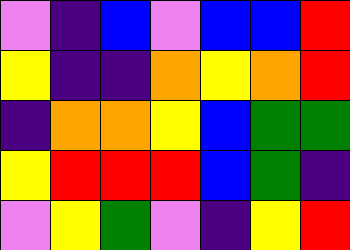[["violet", "indigo", "blue", "violet", "blue", "blue", "red"], ["yellow", "indigo", "indigo", "orange", "yellow", "orange", "red"], ["indigo", "orange", "orange", "yellow", "blue", "green", "green"], ["yellow", "red", "red", "red", "blue", "green", "indigo"], ["violet", "yellow", "green", "violet", "indigo", "yellow", "red"]]